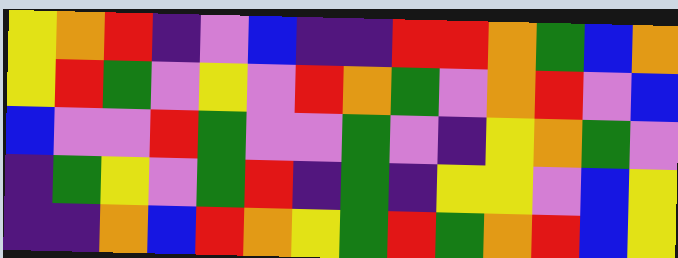[["yellow", "orange", "red", "indigo", "violet", "blue", "indigo", "indigo", "red", "red", "orange", "green", "blue", "orange"], ["yellow", "red", "green", "violet", "yellow", "violet", "red", "orange", "green", "violet", "orange", "red", "violet", "blue"], ["blue", "violet", "violet", "red", "green", "violet", "violet", "green", "violet", "indigo", "yellow", "orange", "green", "violet"], ["indigo", "green", "yellow", "violet", "green", "red", "indigo", "green", "indigo", "yellow", "yellow", "violet", "blue", "yellow"], ["indigo", "indigo", "orange", "blue", "red", "orange", "yellow", "green", "red", "green", "orange", "red", "blue", "yellow"]]